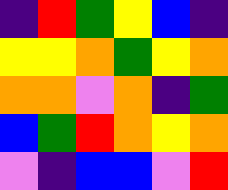[["indigo", "red", "green", "yellow", "blue", "indigo"], ["yellow", "yellow", "orange", "green", "yellow", "orange"], ["orange", "orange", "violet", "orange", "indigo", "green"], ["blue", "green", "red", "orange", "yellow", "orange"], ["violet", "indigo", "blue", "blue", "violet", "red"]]